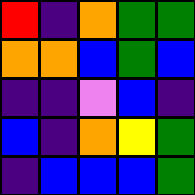[["red", "indigo", "orange", "green", "green"], ["orange", "orange", "blue", "green", "blue"], ["indigo", "indigo", "violet", "blue", "indigo"], ["blue", "indigo", "orange", "yellow", "green"], ["indigo", "blue", "blue", "blue", "green"]]